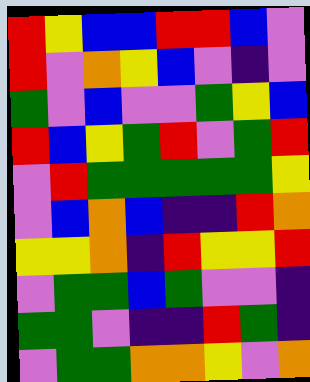[["red", "yellow", "blue", "blue", "red", "red", "blue", "violet"], ["red", "violet", "orange", "yellow", "blue", "violet", "indigo", "violet"], ["green", "violet", "blue", "violet", "violet", "green", "yellow", "blue"], ["red", "blue", "yellow", "green", "red", "violet", "green", "red"], ["violet", "red", "green", "green", "green", "green", "green", "yellow"], ["violet", "blue", "orange", "blue", "indigo", "indigo", "red", "orange"], ["yellow", "yellow", "orange", "indigo", "red", "yellow", "yellow", "red"], ["violet", "green", "green", "blue", "green", "violet", "violet", "indigo"], ["green", "green", "violet", "indigo", "indigo", "red", "green", "indigo"], ["violet", "green", "green", "orange", "orange", "yellow", "violet", "orange"]]